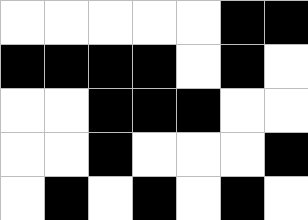[["white", "white", "white", "white", "white", "black", "black"], ["black", "black", "black", "black", "white", "black", "white"], ["white", "white", "black", "black", "black", "white", "white"], ["white", "white", "black", "white", "white", "white", "black"], ["white", "black", "white", "black", "white", "black", "white"]]